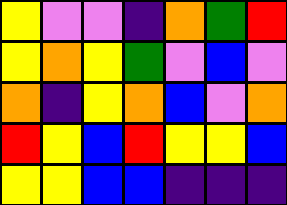[["yellow", "violet", "violet", "indigo", "orange", "green", "red"], ["yellow", "orange", "yellow", "green", "violet", "blue", "violet"], ["orange", "indigo", "yellow", "orange", "blue", "violet", "orange"], ["red", "yellow", "blue", "red", "yellow", "yellow", "blue"], ["yellow", "yellow", "blue", "blue", "indigo", "indigo", "indigo"]]